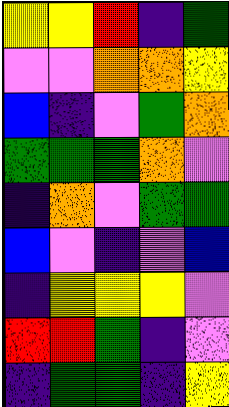[["yellow", "yellow", "red", "indigo", "green"], ["violet", "violet", "orange", "orange", "yellow"], ["blue", "indigo", "violet", "green", "orange"], ["green", "green", "green", "orange", "violet"], ["indigo", "orange", "violet", "green", "green"], ["blue", "violet", "indigo", "violet", "blue"], ["indigo", "yellow", "yellow", "yellow", "violet"], ["red", "red", "green", "indigo", "violet"], ["indigo", "green", "green", "indigo", "yellow"]]